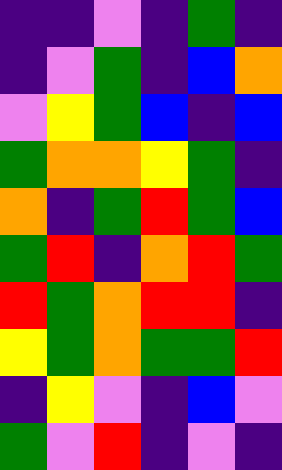[["indigo", "indigo", "violet", "indigo", "green", "indigo"], ["indigo", "violet", "green", "indigo", "blue", "orange"], ["violet", "yellow", "green", "blue", "indigo", "blue"], ["green", "orange", "orange", "yellow", "green", "indigo"], ["orange", "indigo", "green", "red", "green", "blue"], ["green", "red", "indigo", "orange", "red", "green"], ["red", "green", "orange", "red", "red", "indigo"], ["yellow", "green", "orange", "green", "green", "red"], ["indigo", "yellow", "violet", "indigo", "blue", "violet"], ["green", "violet", "red", "indigo", "violet", "indigo"]]